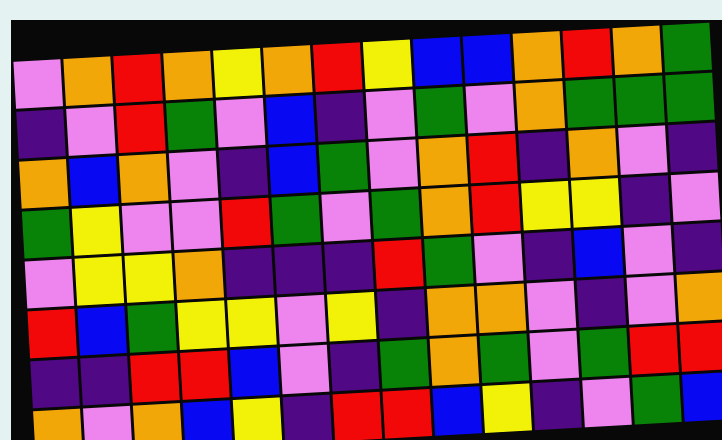[["violet", "orange", "red", "orange", "yellow", "orange", "red", "yellow", "blue", "blue", "orange", "red", "orange", "green"], ["indigo", "violet", "red", "green", "violet", "blue", "indigo", "violet", "green", "violet", "orange", "green", "green", "green"], ["orange", "blue", "orange", "violet", "indigo", "blue", "green", "violet", "orange", "red", "indigo", "orange", "violet", "indigo"], ["green", "yellow", "violet", "violet", "red", "green", "violet", "green", "orange", "red", "yellow", "yellow", "indigo", "violet"], ["violet", "yellow", "yellow", "orange", "indigo", "indigo", "indigo", "red", "green", "violet", "indigo", "blue", "violet", "indigo"], ["red", "blue", "green", "yellow", "yellow", "violet", "yellow", "indigo", "orange", "orange", "violet", "indigo", "violet", "orange"], ["indigo", "indigo", "red", "red", "blue", "violet", "indigo", "green", "orange", "green", "violet", "green", "red", "red"], ["orange", "violet", "orange", "blue", "yellow", "indigo", "red", "red", "blue", "yellow", "indigo", "violet", "green", "blue"]]